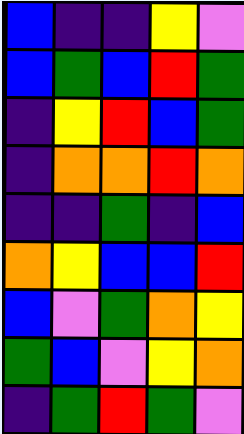[["blue", "indigo", "indigo", "yellow", "violet"], ["blue", "green", "blue", "red", "green"], ["indigo", "yellow", "red", "blue", "green"], ["indigo", "orange", "orange", "red", "orange"], ["indigo", "indigo", "green", "indigo", "blue"], ["orange", "yellow", "blue", "blue", "red"], ["blue", "violet", "green", "orange", "yellow"], ["green", "blue", "violet", "yellow", "orange"], ["indigo", "green", "red", "green", "violet"]]